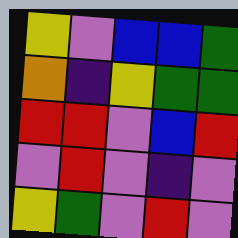[["yellow", "violet", "blue", "blue", "green"], ["orange", "indigo", "yellow", "green", "green"], ["red", "red", "violet", "blue", "red"], ["violet", "red", "violet", "indigo", "violet"], ["yellow", "green", "violet", "red", "violet"]]